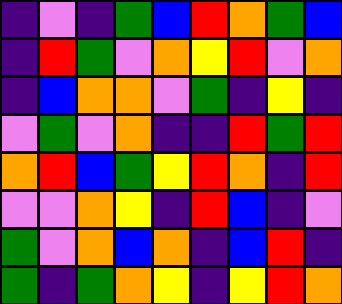[["indigo", "violet", "indigo", "green", "blue", "red", "orange", "green", "blue"], ["indigo", "red", "green", "violet", "orange", "yellow", "red", "violet", "orange"], ["indigo", "blue", "orange", "orange", "violet", "green", "indigo", "yellow", "indigo"], ["violet", "green", "violet", "orange", "indigo", "indigo", "red", "green", "red"], ["orange", "red", "blue", "green", "yellow", "red", "orange", "indigo", "red"], ["violet", "violet", "orange", "yellow", "indigo", "red", "blue", "indigo", "violet"], ["green", "violet", "orange", "blue", "orange", "indigo", "blue", "red", "indigo"], ["green", "indigo", "green", "orange", "yellow", "indigo", "yellow", "red", "orange"]]